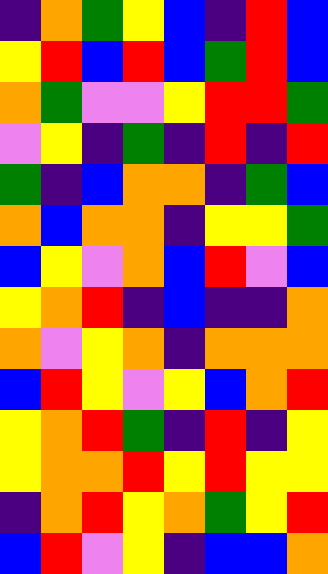[["indigo", "orange", "green", "yellow", "blue", "indigo", "red", "blue"], ["yellow", "red", "blue", "red", "blue", "green", "red", "blue"], ["orange", "green", "violet", "violet", "yellow", "red", "red", "green"], ["violet", "yellow", "indigo", "green", "indigo", "red", "indigo", "red"], ["green", "indigo", "blue", "orange", "orange", "indigo", "green", "blue"], ["orange", "blue", "orange", "orange", "indigo", "yellow", "yellow", "green"], ["blue", "yellow", "violet", "orange", "blue", "red", "violet", "blue"], ["yellow", "orange", "red", "indigo", "blue", "indigo", "indigo", "orange"], ["orange", "violet", "yellow", "orange", "indigo", "orange", "orange", "orange"], ["blue", "red", "yellow", "violet", "yellow", "blue", "orange", "red"], ["yellow", "orange", "red", "green", "indigo", "red", "indigo", "yellow"], ["yellow", "orange", "orange", "red", "yellow", "red", "yellow", "yellow"], ["indigo", "orange", "red", "yellow", "orange", "green", "yellow", "red"], ["blue", "red", "violet", "yellow", "indigo", "blue", "blue", "orange"]]